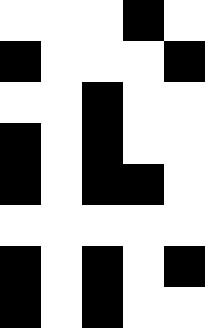[["white", "white", "white", "black", "white"], ["black", "white", "white", "white", "black"], ["white", "white", "black", "white", "white"], ["black", "white", "black", "white", "white"], ["black", "white", "black", "black", "white"], ["white", "white", "white", "white", "white"], ["black", "white", "black", "white", "black"], ["black", "white", "black", "white", "white"]]